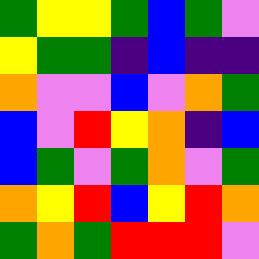[["green", "yellow", "yellow", "green", "blue", "green", "violet"], ["yellow", "green", "green", "indigo", "blue", "indigo", "indigo"], ["orange", "violet", "violet", "blue", "violet", "orange", "green"], ["blue", "violet", "red", "yellow", "orange", "indigo", "blue"], ["blue", "green", "violet", "green", "orange", "violet", "green"], ["orange", "yellow", "red", "blue", "yellow", "red", "orange"], ["green", "orange", "green", "red", "red", "red", "violet"]]